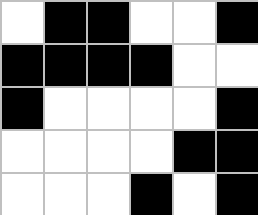[["white", "black", "black", "white", "white", "black"], ["black", "black", "black", "black", "white", "white"], ["black", "white", "white", "white", "white", "black"], ["white", "white", "white", "white", "black", "black"], ["white", "white", "white", "black", "white", "black"]]